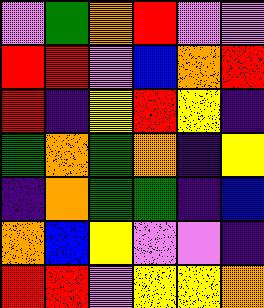[["violet", "green", "orange", "red", "violet", "violet"], ["red", "red", "violet", "blue", "orange", "red"], ["red", "indigo", "yellow", "red", "yellow", "indigo"], ["green", "orange", "green", "orange", "indigo", "yellow"], ["indigo", "orange", "green", "green", "indigo", "blue"], ["orange", "blue", "yellow", "violet", "violet", "indigo"], ["red", "red", "violet", "yellow", "yellow", "orange"]]